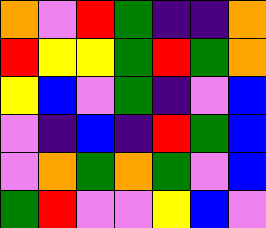[["orange", "violet", "red", "green", "indigo", "indigo", "orange"], ["red", "yellow", "yellow", "green", "red", "green", "orange"], ["yellow", "blue", "violet", "green", "indigo", "violet", "blue"], ["violet", "indigo", "blue", "indigo", "red", "green", "blue"], ["violet", "orange", "green", "orange", "green", "violet", "blue"], ["green", "red", "violet", "violet", "yellow", "blue", "violet"]]